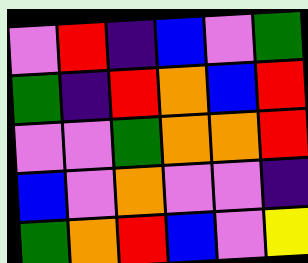[["violet", "red", "indigo", "blue", "violet", "green"], ["green", "indigo", "red", "orange", "blue", "red"], ["violet", "violet", "green", "orange", "orange", "red"], ["blue", "violet", "orange", "violet", "violet", "indigo"], ["green", "orange", "red", "blue", "violet", "yellow"]]